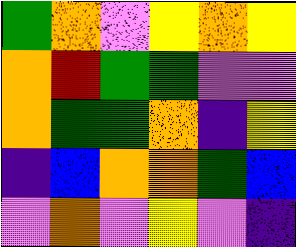[["green", "orange", "violet", "yellow", "orange", "yellow"], ["orange", "red", "green", "green", "violet", "violet"], ["orange", "green", "green", "orange", "indigo", "yellow"], ["indigo", "blue", "orange", "orange", "green", "blue"], ["violet", "orange", "violet", "yellow", "violet", "indigo"]]